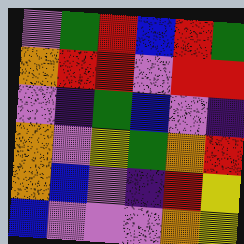[["violet", "green", "red", "blue", "red", "green"], ["orange", "red", "red", "violet", "red", "red"], ["violet", "indigo", "green", "blue", "violet", "indigo"], ["orange", "violet", "yellow", "green", "orange", "red"], ["orange", "blue", "violet", "indigo", "red", "yellow"], ["blue", "violet", "violet", "violet", "orange", "yellow"]]